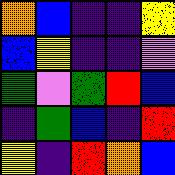[["orange", "blue", "indigo", "indigo", "yellow"], ["blue", "yellow", "indigo", "indigo", "violet"], ["green", "violet", "green", "red", "blue"], ["indigo", "green", "blue", "indigo", "red"], ["yellow", "indigo", "red", "orange", "blue"]]